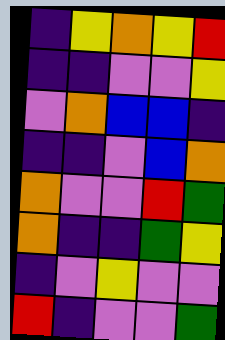[["indigo", "yellow", "orange", "yellow", "red"], ["indigo", "indigo", "violet", "violet", "yellow"], ["violet", "orange", "blue", "blue", "indigo"], ["indigo", "indigo", "violet", "blue", "orange"], ["orange", "violet", "violet", "red", "green"], ["orange", "indigo", "indigo", "green", "yellow"], ["indigo", "violet", "yellow", "violet", "violet"], ["red", "indigo", "violet", "violet", "green"]]